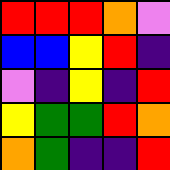[["red", "red", "red", "orange", "violet"], ["blue", "blue", "yellow", "red", "indigo"], ["violet", "indigo", "yellow", "indigo", "red"], ["yellow", "green", "green", "red", "orange"], ["orange", "green", "indigo", "indigo", "red"]]